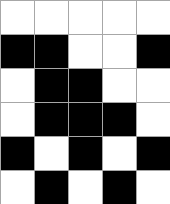[["white", "white", "white", "white", "white"], ["black", "black", "white", "white", "black"], ["white", "black", "black", "white", "white"], ["white", "black", "black", "black", "white"], ["black", "white", "black", "white", "black"], ["white", "black", "white", "black", "white"]]